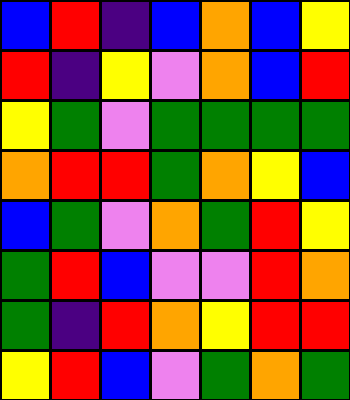[["blue", "red", "indigo", "blue", "orange", "blue", "yellow"], ["red", "indigo", "yellow", "violet", "orange", "blue", "red"], ["yellow", "green", "violet", "green", "green", "green", "green"], ["orange", "red", "red", "green", "orange", "yellow", "blue"], ["blue", "green", "violet", "orange", "green", "red", "yellow"], ["green", "red", "blue", "violet", "violet", "red", "orange"], ["green", "indigo", "red", "orange", "yellow", "red", "red"], ["yellow", "red", "blue", "violet", "green", "orange", "green"]]